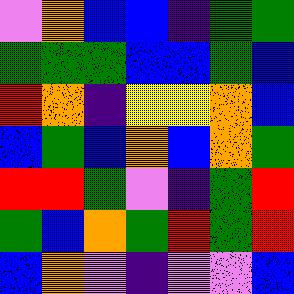[["violet", "orange", "blue", "blue", "indigo", "green", "green"], ["green", "green", "green", "blue", "blue", "green", "blue"], ["red", "orange", "indigo", "yellow", "yellow", "orange", "blue"], ["blue", "green", "blue", "orange", "blue", "orange", "green"], ["red", "red", "green", "violet", "indigo", "green", "red"], ["green", "blue", "orange", "green", "red", "green", "red"], ["blue", "orange", "violet", "indigo", "violet", "violet", "blue"]]